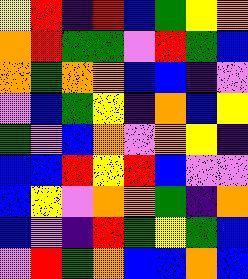[["yellow", "red", "indigo", "red", "blue", "green", "yellow", "orange"], ["orange", "red", "green", "green", "violet", "red", "green", "blue"], ["orange", "green", "orange", "orange", "blue", "blue", "indigo", "violet"], ["violet", "blue", "green", "yellow", "indigo", "orange", "blue", "yellow"], ["green", "violet", "blue", "orange", "violet", "orange", "yellow", "indigo"], ["blue", "blue", "red", "yellow", "red", "blue", "violet", "violet"], ["blue", "yellow", "violet", "orange", "orange", "green", "indigo", "orange"], ["blue", "violet", "indigo", "red", "green", "yellow", "green", "blue"], ["violet", "red", "green", "orange", "blue", "blue", "orange", "blue"]]